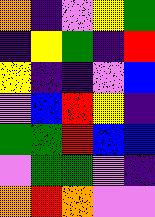[["orange", "indigo", "violet", "yellow", "green"], ["indigo", "yellow", "green", "indigo", "red"], ["yellow", "indigo", "indigo", "violet", "blue"], ["violet", "blue", "red", "yellow", "indigo"], ["green", "green", "red", "blue", "blue"], ["violet", "green", "green", "violet", "indigo"], ["orange", "red", "orange", "violet", "violet"]]